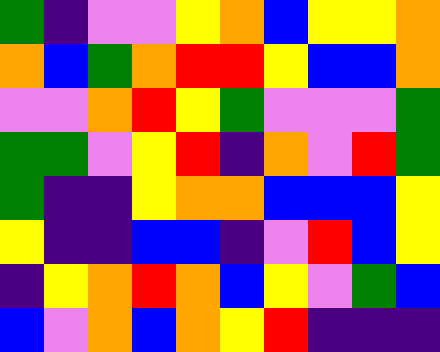[["green", "indigo", "violet", "violet", "yellow", "orange", "blue", "yellow", "yellow", "orange"], ["orange", "blue", "green", "orange", "red", "red", "yellow", "blue", "blue", "orange"], ["violet", "violet", "orange", "red", "yellow", "green", "violet", "violet", "violet", "green"], ["green", "green", "violet", "yellow", "red", "indigo", "orange", "violet", "red", "green"], ["green", "indigo", "indigo", "yellow", "orange", "orange", "blue", "blue", "blue", "yellow"], ["yellow", "indigo", "indigo", "blue", "blue", "indigo", "violet", "red", "blue", "yellow"], ["indigo", "yellow", "orange", "red", "orange", "blue", "yellow", "violet", "green", "blue"], ["blue", "violet", "orange", "blue", "orange", "yellow", "red", "indigo", "indigo", "indigo"]]